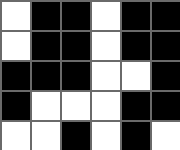[["white", "black", "black", "white", "black", "black"], ["white", "black", "black", "white", "black", "black"], ["black", "black", "black", "white", "white", "black"], ["black", "white", "white", "white", "black", "black"], ["white", "white", "black", "white", "black", "white"]]